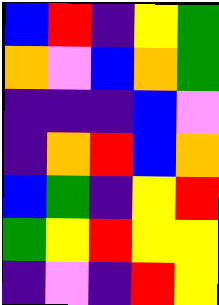[["blue", "red", "indigo", "yellow", "green"], ["orange", "violet", "blue", "orange", "green"], ["indigo", "indigo", "indigo", "blue", "violet"], ["indigo", "orange", "red", "blue", "orange"], ["blue", "green", "indigo", "yellow", "red"], ["green", "yellow", "red", "yellow", "yellow"], ["indigo", "violet", "indigo", "red", "yellow"]]